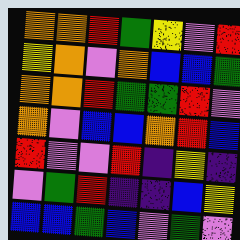[["orange", "orange", "red", "green", "yellow", "violet", "red"], ["yellow", "orange", "violet", "orange", "blue", "blue", "green"], ["orange", "orange", "red", "green", "green", "red", "violet"], ["orange", "violet", "blue", "blue", "orange", "red", "blue"], ["red", "violet", "violet", "red", "indigo", "yellow", "indigo"], ["violet", "green", "red", "indigo", "indigo", "blue", "yellow"], ["blue", "blue", "green", "blue", "violet", "green", "violet"]]